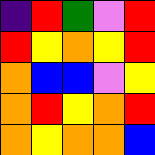[["indigo", "red", "green", "violet", "red"], ["red", "yellow", "orange", "yellow", "red"], ["orange", "blue", "blue", "violet", "yellow"], ["orange", "red", "yellow", "orange", "red"], ["orange", "yellow", "orange", "orange", "blue"]]